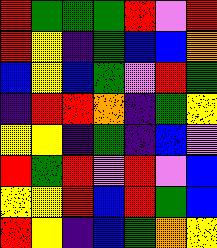[["red", "green", "green", "green", "red", "violet", "red"], ["red", "yellow", "indigo", "green", "blue", "blue", "orange"], ["blue", "yellow", "blue", "green", "violet", "red", "green"], ["indigo", "red", "red", "orange", "indigo", "green", "yellow"], ["yellow", "yellow", "indigo", "green", "indigo", "blue", "violet"], ["red", "green", "red", "violet", "red", "violet", "blue"], ["yellow", "yellow", "red", "blue", "red", "green", "blue"], ["red", "yellow", "indigo", "blue", "green", "orange", "yellow"]]